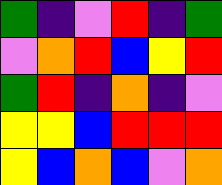[["green", "indigo", "violet", "red", "indigo", "green"], ["violet", "orange", "red", "blue", "yellow", "red"], ["green", "red", "indigo", "orange", "indigo", "violet"], ["yellow", "yellow", "blue", "red", "red", "red"], ["yellow", "blue", "orange", "blue", "violet", "orange"]]